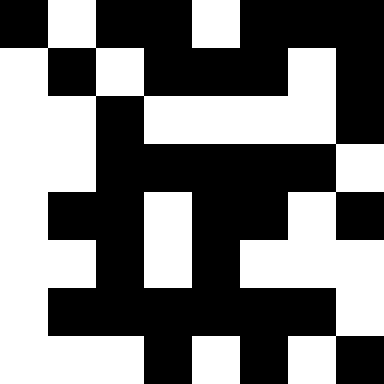[["black", "white", "black", "black", "white", "black", "black", "black"], ["white", "black", "white", "black", "black", "black", "white", "black"], ["white", "white", "black", "white", "white", "white", "white", "black"], ["white", "white", "black", "black", "black", "black", "black", "white"], ["white", "black", "black", "white", "black", "black", "white", "black"], ["white", "white", "black", "white", "black", "white", "white", "white"], ["white", "black", "black", "black", "black", "black", "black", "white"], ["white", "white", "white", "black", "white", "black", "white", "black"]]